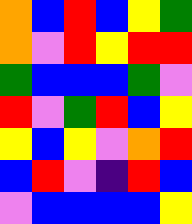[["orange", "blue", "red", "blue", "yellow", "green"], ["orange", "violet", "red", "yellow", "red", "red"], ["green", "blue", "blue", "blue", "green", "violet"], ["red", "violet", "green", "red", "blue", "yellow"], ["yellow", "blue", "yellow", "violet", "orange", "red"], ["blue", "red", "violet", "indigo", "red", "blue"], ["violet", "blue", "blue", "blue", "blue", "yellow"]]